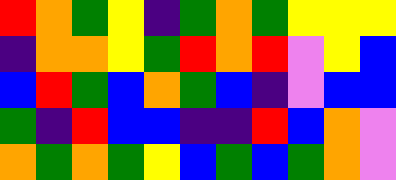[["red", "orange", "green", "yellow", "indigo", "green", "orange", "green", "yellow", "yellow", "yellow"], ["indigo", "orange", "orange", "yellow", "green", "red", "orange", "red", "violet", "yellow", "blue"], ["blue", "red", "green", "blue", "orange", "green", "blue", "indigo", "violet", "blue", "blue"], ["green", "indigo", "red", "blue", "blue", "indigo", "indigo", "red", "blue", "orange", "violet"], ["orange", "green", "orange", "green", "yellow", "blue", "green", "blue", "green", "orange", "violet"]]